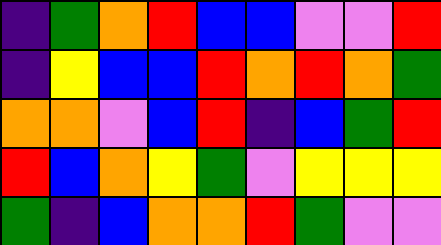[["indigo", "green", "orange", "red", "blue", "blue", "violet", "violet", "red"], ["indigo", "yellow", "blue", "blue", "red", "orange", "red", "orange", "green"], ["orange", "orange", "violet", "blue", "red", "indigo", "blue", "green", "red"], ["red", "blue", "orange", "yellow", "green", "violet", "yellow", "yellow", "yellow"], ["green", "indigo", "blue", "orange", "orange", "red", "green", "violet", "violet"]]